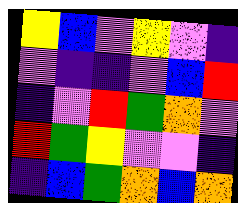[["yellow", "blue", "violet", "yellow", "violet", "indigo"], ["violet", "indigo", "indigo", "violet", "blue", "red"], ["indigo", "violet", "red", "green", "orange", "violet"], ["red", "green", "yellow", "violet", "violet", "indigo"], ["indigo", "blue", "green", "orange", "blue", "orange"]]